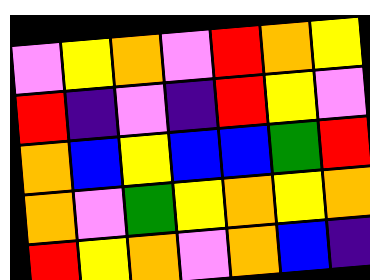[["violet", "yellow", "orange", "violet", "red", "orange", "yellow"], ["red", "indigo", "violet", "indigo", "red", "yellow", "violet"], ["orange", "blue", "yellow", "blue", "blue", "green", "red"], ["orange", "violet", "green", "yellow", "orange", "yellow", "orange"], ["red", "yellow", "orange", "violet", "orange", "blue", "indigo"]]